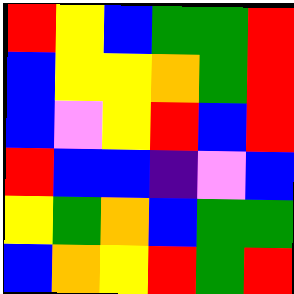[["red", "yellow", "blue", "green", "green", "red"], ["blue", "yellow", "yellow", "orange", "green", "red"], ["blue", "violet", "yellow", "red", "blue", "red"], ["red", "blue", "blue", "indigo", "violet", "blue"], ["yellow", "green", "orange", "blue", "green", "green"], ["blue", "orange", "yellow", "red", "green", "red"]]